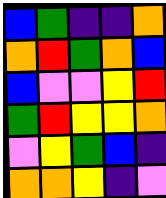[["blue", "green", "indigo", "indigo", "orange"], ["orange", "red", "green", "orange", "blue"], ["blue", "violet", "violet", "yellow", "red"], ["green", "red", "yellow", "yellow", "orange"], ["violet", "yellow", "green", "blue", "indigo"], ["orange", "orange", "yellow", "indigo", "violet"]]